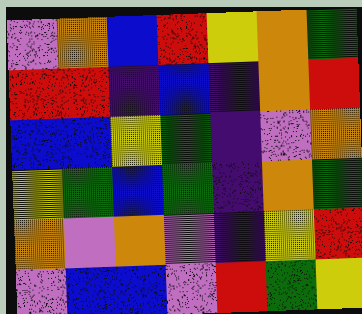[["violet", "orange", "blue", "red", "yellow", "orange", "green"], ["red", "red", "indigo", "blue", "indigo", "orange", "red"], ["blue", "blue", "yellow", "green", "indigo", "violet", "orange"], ["yellow", "green", "blue", "green", "indigo", "orange", "green"], ["orange", "violet", "orange", "violet", "indigo", "yellow", "red"], ["violet", "blue", "blue", "violet", "red", "green", "yellow"]]